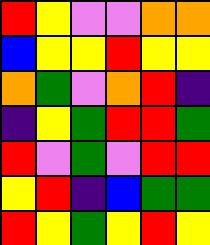[["red", "yellow", "violet", "violet", "orange", "orange"], ["blue", "yellow", "yellow", "red", "yellow", "yellow"], ["orange", "green", "violet", "orange", "red", "indigo"], ["indigo", "yellow", "green", "red", "red", "green"], ["red", "violet", "green", "violet", "red", "red"], ["yellow", "red", "indigo", "blue", "green", "green"], ["red", "yellow", "green", "yellow", "red", "yellow"]]